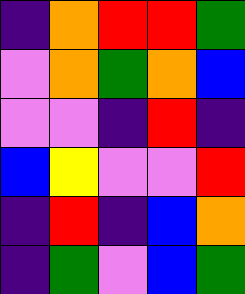[["indigo", "orange", "red", "red", "green"], ["violet", "orange", "green", "orange", "blue"], ["violet", "violet", "indigo", "red", "indigo"], ["blue", "yellow", "violet", "violet", "red"], ["indigo", "red", "indigo", "blue", "orange"], ["indigo", "green", "violet", "blue", "green"]]